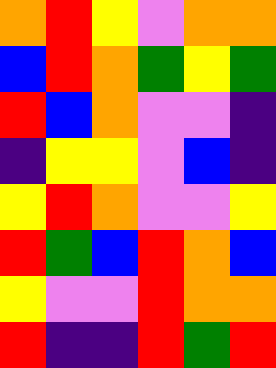[["orange", "red", "yellow", "violet", "orange", "orange"], ["blue", "red", "orange", "green", "yellow", "green"], ["red", "blue", "orange", "violet", "violet", "indigo"], ["indigo", "yellow", "yellow", "violet", "blue", "indigo"], ["yellow", "red", "orange", "violet", "violet", "yellow"], ["red", "green", "blue", "red", "orange", "blue"], ["yellow", "violet", "violet", "red", "orange", "orange"], ["red", "indigo", "indigo", "red", "green", "red"]]